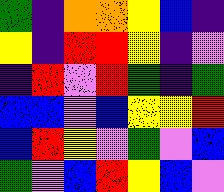[["green", "indigo", "orange", "orange", "yellow", "blue", "indigo"], ["yellow", "indigo", "red", "red", "yellow", "indigo", "violet"], ["indigo", "red", "violet", "red", "green", "indigo", "green"], ["blue", "blue", "violet", "blue", "yellow", "yellow", "red"], ["blue", "red", "yellow", "violet", "green", "violet", "blue"], ["green", "violet", "blue", "red", "yellow", "blue", "violet"]]